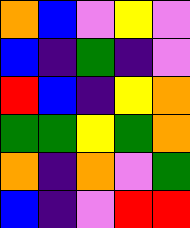[["orange", "blue", "violet", "yellow", "violet"], ["blue", "indigo", "green", "indigo", "violet"], ["red", "blue", "indigo", "yellow", "orange"], ["green", "green", "yellow", "green", "orange"], ["orange", "indigo", "orange", "violet", "green"], ["blue", "indigo", "violet", "red", "red"]]